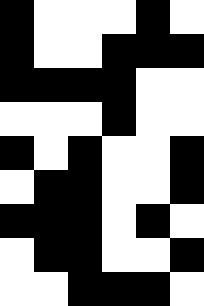[["black", "white", "white", "white", "black", "white"], ["black", "white", "white", "black", "black", "black"], ["black", "black", "black", "black", "white", "white"], ["white", "white", "white", "black", "white", "white"], ["black", "white", "black", "white", "white", "black"], ["white", "black", "black", "white", "white", "black"], ["black", "black", "black", "white", "black", "white"], ["white", "black", "black", "white", "white", "black"], ["white", "white", "black", "black", "black", "white"]]